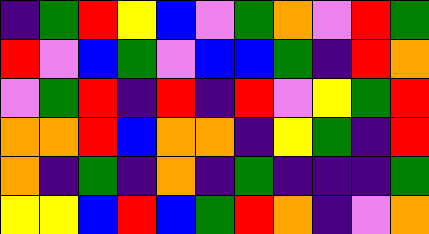[["indigo", "green", "red", "yellow", "blue", "violet", "green", "orange", "violet", "red", "green"], ["red", "violet", "blue", "green", "violet", "blue", "blue", "green", "indigo", "red", "orange"], ["violet", "green", "red", "indigo", "red", "indigo", "red", "violet", "yellow", "green", "red"], ["orange", "orange", "red", "blue", "orange", "orange", "indigo", "yellow", "green", "indigo", "red"], ["orange", "indigo", "green", "indigo", "orange", "indigo", "green", "indigo", "indigo", "indigo", "green"], ["yellow", "yellow", "blue", "red", "blue", "green", "red", "orange", "indigo", "violet", "orange"]]